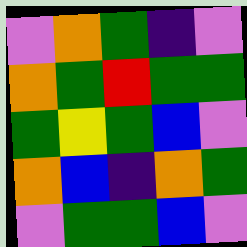[["violet", "orange", "green", "indigo", "violet"], ["orange", "green", "red", "green", "green"], ["green", "yellow", "green", "blue", "violet"], ["orange", "blue", "indigo", "orange", "green"], ["violet", "green", "green", "blue", "violet"]]